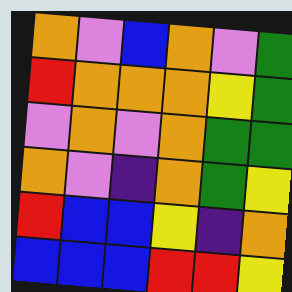[["orange", "violet", "blue", "orange", "violet", "green"], ["red", "orange", "orange", "orange", "yellow", "green"], ["violet", "orange", "violet", "orange", "green", "green"], ["orange", "violet", "indigo", "orange", "green", "yellow"], ["red", "blue", "blue", "yellow", "indigo", "orange"], ["blue", "blue", "blue", "red", "red", "yellow"]]